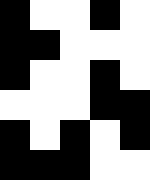[["black", "white", "white", "black", "white"], ["black", "black", "white", "white", "white"], ["black", "white", "white", "black", "white"], ["white", "white", "white", "black", "black"], ["black", "white", "black", "white", "black"], ["black", "black", "black", "white", "white"]]